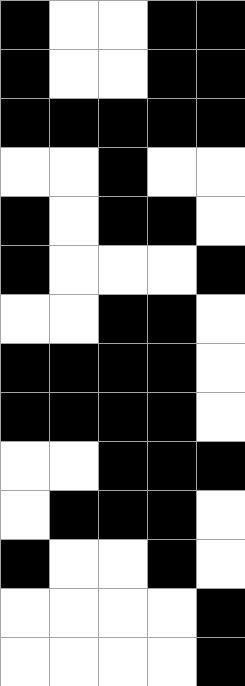[["black", "white", "white", "black", "black"], ["black", "white", "white", "black", "black"], ["black", "black", "black", "black", "black"], ["white", "white", "black", "white", "white"], ["black", "white", "black", "black", "white"], ["black", "white", "white", "white", "black"], ["white", "white", "black", "black", "white"], ["black", "black", "black", "black", "white"], ["black", "black", "black", "black", "white"], ["white", "white", "black", "black", "black"], ["white", "black", "black", "black", "white"], ["black", "white", "white", "black", "white"], ["white", "white", "white", "white", "black"], ["white", "white", "white", "white", "black"]]